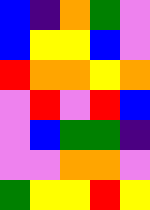[["blue", "indigo", "orange", "green", "violet"], ["blue", "yellow", "yellow", "blue", "violet"], ["red", "orange", "orange", "yellow", "orange"], ["violet", "red", "violet", "red", "blue"], ["violet", "blue", "green", "green", "indigo"], ["violet", "violet", "orange", "orange", "violet"], ["green", "yellow", "yellow", "red", "yellow"]]